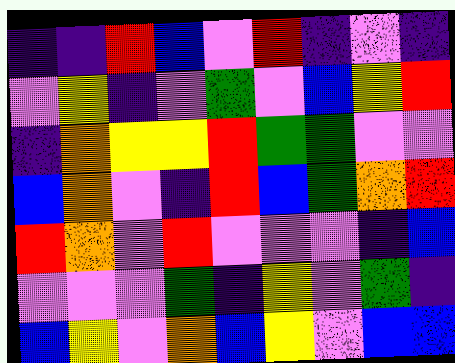[["indigo", "indigo", "red", "blue", "violet", "red", "indigo", "violet", "indigo"], ["violet", "yellow", "indigo", "violet", "green", "violet", "blue", "yellow", "red"], ["indigo", "orange", "yellow", "yellow", "red", "green", "green", "violet", "violet"], ["blue", "orange", "violet", "indigo", "red", "blue", "green", "orange", "red"], ["red", "orange", "violet", "red", "violet", "violet", "violet", "indigo", "blue"], ["violet", "violet", "violet", "green", "indigo", "yellow", "violet", "green", "indigo"], ["blue", "yellow", "violet", "orange", "blue", "yellow", "violet", "blue", "blue"]]